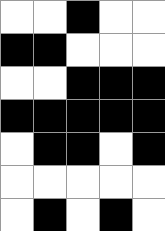[["white", "white", "black", "white", "white"], ["black", "black", "white", "white", "white"], ["white", "white", "black", "black", "black"], ["black", "black", "black", "black", "black"], ["white", "black", "black", "white", "black"], ["white", "white", "white", "white", "white"], ["white", "black", "white", "black", "white"]]